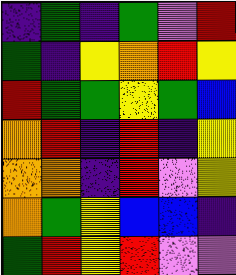[["indigo", "green", "indigo", "green", "violet", "red"], ["green", "indigo", "yellow", "orange", "red", "yellow"], ["red", "green", "green", "yellow", "green", "blue"], ["orange", "red", "indigo", "red", "indigo", "yellow"], ["orange", "orange", "indigo", "red", "violet", "yellow"], ["orange", "green", "yellow", "blue", "blue", "indigo"], ["green", "red", "yellow", "red", "violet", "violet"]]